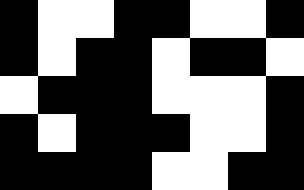[["black", "white", "white", "black", "black", "white", "white", "black"], ["black", "white", "black", "black", "white", "black", "black", "white"], ["white", "black", "black", "black", "white", "white", "white", "black"], ["black", "white", "black", "black", "black", "white", "white", "black"], ["black", "black", "black", "black", "white", "white", "black", "black"]]